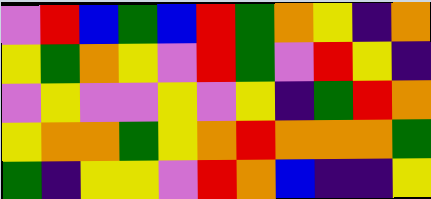[["violet", "red", "blue", "green", "blue", "red", "green", "orange", "yellow", "indigo", "orange"], ["yellow", "green", "orange", "yellow", "violet", "red", "green", "violet", "red", "yellow", "indigo"], ["violet", "yellow", "violet", "violet", "yellow", "violet", "yellow", "indigo", "green", "red", "orange"], ["yellow", "orange", "orange", "green", "yellow", "orange", "red", "orange", "orange", "orange", "green"], ["green", "indigo", "yellow", "yellow", "violet", "red", "orange", "blue", "indigo", "indigo", "yellow"]]